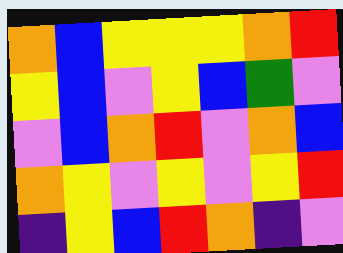[["orange", "blue", "yellow", "yellow", "yellow", "orange", "red"], ["yellow", "blue", "violet", "yellow", "blue", "green", "violet"], ["violet", "blue", "orange", "red", "violet", "orange", "blue"], ["orange", "yellow", "violet", "yellow", "violet", "yellow", "red"], ["indigo", "yellow", "blue", "red", "orange", "indigo", "violet"]]